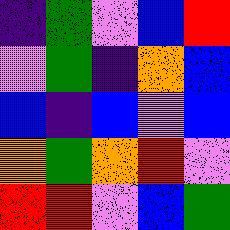[["indigo", "green", "violet", "blue", "red"], ["violet", "green", "indigo", "orange", "blue"], ["blue", "indigo", "blue", "violet", "blue"], ["orange", "green", "orange", "red", "violet"], ["red", "red", "violet", "blue", "green"]]